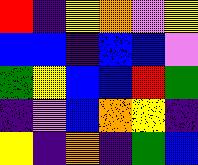[["red", "indigo", "yellow", "orange", "violet", "yellow"], ["blue", "blue", "indigo", "blue", "blue", "violet"], ["green", "yellow", "blue", "blue", "red", "green"], ["indigo", "violet", "blue", "orange", "yellow", "indigo"], ["yellow", "indigo", "orange", "indigo", "green", "blue"]]